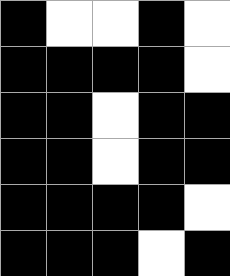[["black", "white", "white", "black", "white"], ["black", "black", "black", "black", "white"], ["black", "black", "white", "black", "black"], ["black", "black", "white", "black", "black"], ["black", "black", "black", "black", "white"], ["black", "black", "black", "white", "black"]]